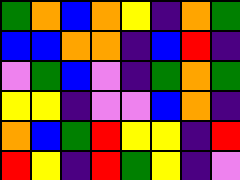[["green", "orange", "blue", "orange", "yellow", "indigo", "orange", "green"], ["blue", "blue", "orange", "orange", "indigo", "blue", "red", "indigo"], ["violet", "green", "blue", "violet", "indigo", "green", "orange", "green"], ["yellow", "yellow", "indigo", "violet", "violet", "blue", "orange", "indigo"], ["orange", "blue", "green", "red", "yellow", "yellow", "indigo", "red"], ["red", "yellow", "indigo", "red", "green", "yellow", "indigo", "violet"]]